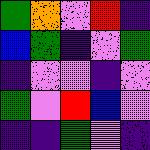[["green", "orange", "violet", "red", "indigo"], ["blue", "green", "indigo", "violet", "green"], ["indigo", "violet", "violet", "indigo", "violet"], ["green", "violet", "red", "blue", "violet"], ["indigo", "indigo", "green", "violet", "indigo"]]